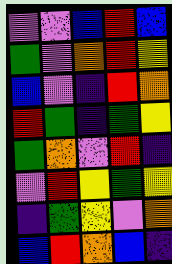[["violet", "violet", "blue", "red", "blue"], ["green", "violet", "orange", "red", "yellow"], ["blue", "violet", "indigo", "red", "orange"], ["red", "green", "indigo", "green", "yellow"], ["green", "orange", "violet", "red", "indigo"], ["violet", "red", "yellow", "green", "yellow"], ["indigo", "green", "yellow", "violet", "orange"], ["blue", "red", "orange", "blue", "indigo"]]